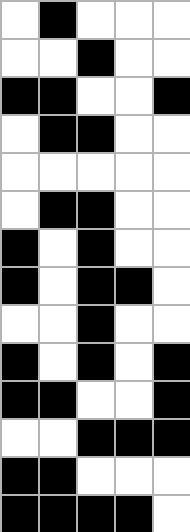[["white", "black", "white", "white", "white"], ["white", "white", "black", "white", "white"], ["black", "black", "white", "white", "black"], ["white", "black", "black", "white", "white"], ["white", "white", "white", "white", "white"], ["white", "black", "black", "white", "white"], ["black", "white", "black", "white", "white"], ["black", "white", "black", "black", "white"], ["white", "white", "black", "white", "white"], ["black", "white", "black", "white", "black"], ["black", "black", "white", "white", "black"], ["white", "white", "black", "black", "black"], ["black", "black", "white", "white", "white"], ["black", "black", "black", "black", "white"]]